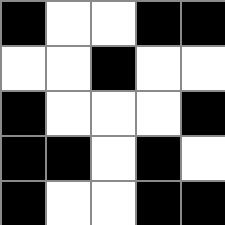[["black", "white", "white", "black", "black"], ["white", "white", "black", "white", "white"], ["black", "white", "white", "white", "black"], ["black", "black", "white", "black", "white"], ["black", "white", "white", "black", "black"]]